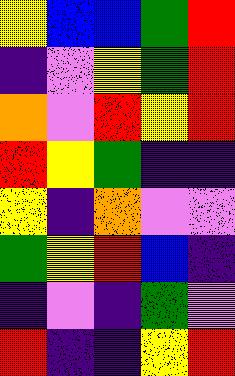[["yellow", "blue", "blue", "green", "red"], ["indigo", "violet", "yellow", "green", "red"], ["orange", "violet", "red", "yellow", "red"], ["red", "yellow", "green", "indigo", "indigo"], ["yellow", "indigo", "orange", "violet", "violet"], ["green", "yellow", "red", "blue", "indigo"], ["indigo", "violet", "indigo", "green", "violet"], ["red", "indigo", "indigo", "yellow", "red"]]